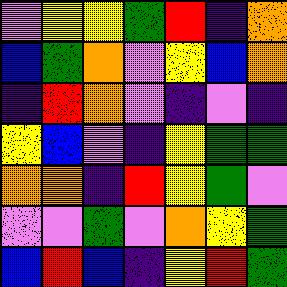[["violet", "yellow", "yellow", "green", "red", "indigo", "orange"], ["blue", "green", "orange", "violet", "yellow", "blue", "orange"], ["indigo", "red", "orange", "violet", "indigo", "violet", "indigo"], ["yellow", "blue", "violet", "indigo", "yellow", "green", "green"], ["orange", "orange", "indigo", "red", "yellow", "green", "violet"], ["violet", "violet", "green", "violet", "orange", "yellow", "green"], ["blue", "red", "blue", "indigo", "yellow", "red", "green"]]